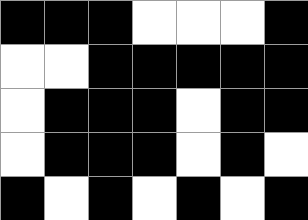[["black", "black", "black", "white", "white", "white", "black"], ["white", "white", "black", "black", "black", "black", "black"], ["white", "black", "black", "black", "white", "black", "black"], ["white", "black", "black", "black", "white", "black", "white"], ["black", "white", "black", "white", "black", "white", "black"]]